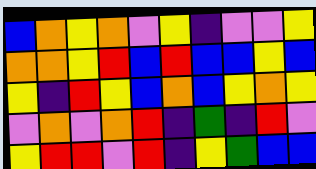[["blue", "orange", "yellow", "orange", "violet", "yellow", "indigo", "violet", "violet", "yellow"], ["orange", "orange", "yellow", "red", "blue", "red", "blue", "blue", "yellow", "blue"], ["yellow", "indigo", "red", "yellow", "blue", "orange", "blue", "yellow", "orange", "yellow"], ["violet", "orange", "violet", "orange", "red", "indigo", "green", "indigo", "red", "violet"], ["yellow", "red", "red", "violet", "red", "indigo", "yellow", "green", "blue", "blue"]]